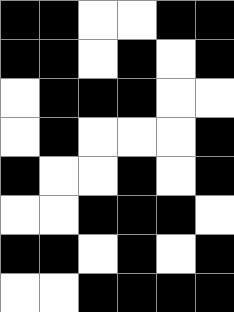[["black", "black", "white", "white", "black", "black"], ["black", "black", "white", "black", "white", "black"], ["white", "black", "black", "black", "white", "white"], ["white", "black", "white", "white", "white", "black"], ["black", "white", "white", "black", "white", "black"], ["white", "white", "black", "black", "black", "white"], ["black", "black", "white", "black", "white", "black"], ["white", "white", "black", "black", "black", "black"]]